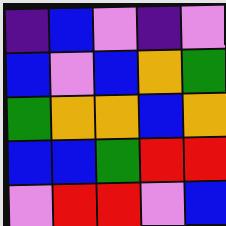[["indigo", "blue", "violet", "indigo", "violet"], ["blue", "violet", "blue", "orange", "green"], ["green", "orange", "orange", "blue", "orange"], ["blue", "blue", "green", "red", "red"], ["violet", "red", "red", "violet", "blue"]]